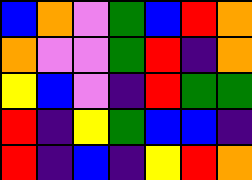[["blue", "orange", "violet", "green", "blue", "red", "orange"], ["orange", "violet", "violet", "green", "red", "indigo", "orange"], ["yellow", "blue", "violet", "indigo", "red", "green", "green"], ["red", "indigo", "yellow", "green", "blue", "blue", "indigo"], ["red", "indigo", "blue", "indigo", "yellow", "red", "orange"]]